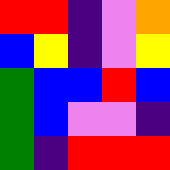[["red", "red", "indigo", "violet", "orange"], ["blue", "yellow", "indigo", "violet", "yellow"], ["green", "blue", "blue", "red", "blue"], ["green", "blue", "violet", "violet", "indigo"], ["green", "indigo", "red", "red", "red"]]